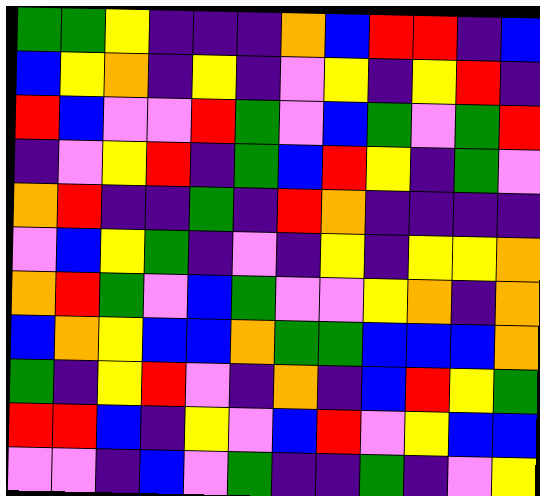[["green", "green", "yellow", "indigo", "indigo", "indigo", "orange", "blue", "red", "red", "indigo", "blue"], ["blue", "yellow", "orange", "indigo", "yellow", "indigo", "violet", "yellow", "indigo", "yellow", "red", "indigo"], ["red", "blue", "violet", "violet", "red", "green", "violet", "blue", "green", "violet", "green", "red"], ["indigo", "violet", "yellow", "red", "indigo", "green", "blue", "red", "yellow", "indigo", "green", "violet"], ["orange", "red", "indigo", "indigo", "green", "indigo", "red", "orange", "indigo", "indigo", "indigo", "indigo"], ["violet", "blue", "yellow", "green", "indigo", "violet", "indigo", "yellow", "indigo", "yellow", "yellow", "orange"], ["orange", "red", "green", "violet", "blue", "green", "violet", "violet", "yellow", "orange", "indigo", "orange"], ["blue", "orange", "yellow", "blue", "blue", "orange", "green", "green", "blue", "blue", "blue", "orange"], ["green", "indigo", "yellow", "red", "violet", "indigo", "orange", "indigo", "blue", "red", "yellow", "green"], ["red", "red", "blue", "indigo", "yellow", "violet", "blue", "red", "violet", "yellow", "blue", "blue"], ["violet", "violet", "indigo", "blue", "violet", "green", "indigo", "indigo", "green", "indigo", "violet", "yellow"]]